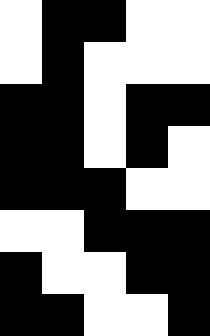[["white", "black", "black", "white", "white"], ["white", "black", "white", "white", "white"], ["black", "black", "white", "black", "black"], ["black", "black", "white", "black", "white"], ["black", "black", "black", "white", "white"], ["white", "white", "black", "black", "black"], ["black", "white", "white", "black", "black"], ["black", "black", "white", "white", "black"]]